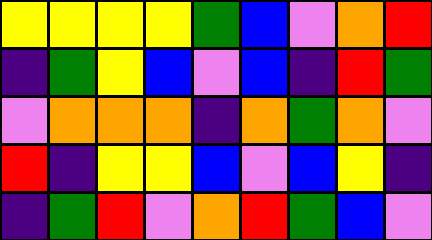[["yellow", "yellow", "yellow", "yellow", "green", "blue", "violet", "orange", "red"], ["indigo", "green", "yellow", "blue", "violet", "blue", "indigo", "red", "green"], ["violet", "orange", "orange", "orange", "indigo", "orange", "green", "orange", "violet"], ["red", "indigo", "yellow", "yellow", "blue", "violet", "blue", "yellow", "indigo"], ["indigo", "green", "red", "violet", "orange", "red", "green", "blue", "violet"]]